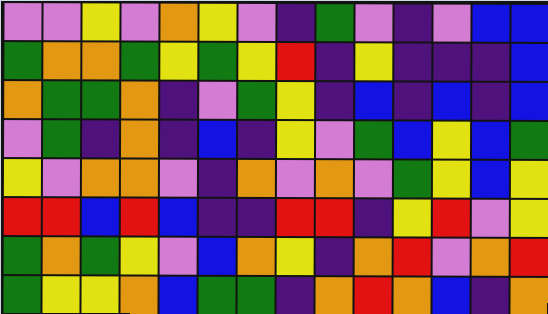[["violet", "violet", "yellow", "violet", "orange", "yellow", "violet", "indigo", "green", "violet", "indigo", "violet", "blue", "blue"], ["green", "orange", "orange", "green", "yellow", "green", "yellow", "red", "indigo", "yellow", "indigo", "indigo", "indigo", "blue"], ["orange", "green", "green", "orange", "indigo", "violet", "green", "yellow", "indigo", "blue", "indigo", "blue", "indigo", "blue"], ["violet", "green", "indigo", "orange", "indigo", "blue", "indigo", "yellow", "violet", "green", "blue", "yellow", "blue", "green"], ["yellow", "violet", "orange", "orange", "violet", "indigo", "orange", "violet", "orange", "violet", "green", "yellow", "blue", "yellow"], ["red", "red", "blue", "red", "blue", "indigo", "indigo", "red", "red", "indigo", "yellow", "red", "violet", "yellow"], ["green", "orange", "green", "yellow", "violet", "blue", "orange", "yellow", "indigo", "orange", "red", "violet", "orange", "red"], ["green", "yellow", "yellow", "orange", "blue", "green", "green", "indigo", "orange", "red", "orange", "blue", "indigo", "orange"]]